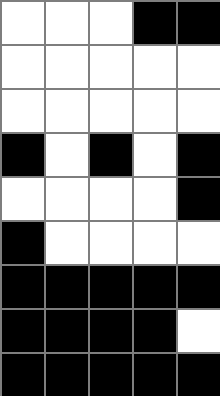[["white", "white", "white", "black", "black"], ["white", "white", "white", "white", "white"], ["white", "white", "white", "white", "white"], ["black", "white", "black", "white", "black"], ["white", "white", "white", "white", "black"], ["black", "white", "white", "white", "white"], ["black", "black", "black", "black", "black"], ["black", "black", "black", "black", "white"], ["black", "black", "black", "black", "black"]]